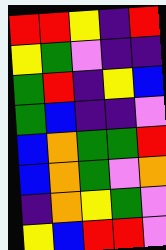[["red", "red", "yellow", "indigo", "red"], ["yellow", "green", "violet", "indigo", "indigo"], ["green", "red", "indigo", "yellow", "blue"], ["green", "blue", "indigo", "indigo", "violet"], ["blue", "orange", "green", "green", "red"], ["blue", "orange", "green", "violet", "orange"], ["indigo", "orange", "yellow", "green", "violet"], ["yellow", "blue", "red", "red", "violet"]]